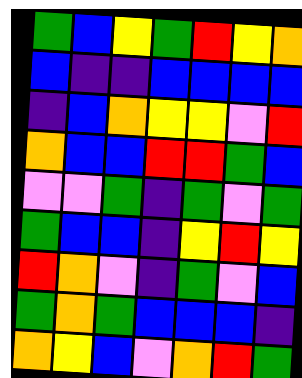[["green", "blue", "yellow", "green", "red", "yellow", "orange"], ["blue", "indigo", "indigo", "blue", "blue", "blue", "blue"], ["indigo", "blue", "orange", "yellow", "yellow", "violet", "red"], ["orange", "blue", "blue", "red", "red", "green", "blue"], ["violet", "violet", "green", "indigo", "green", "violet", "green"], ["green", "blue", "blue", "indigo", "yellow", "red", "yellow"], ["red", "orange", "violet", "indigo", "green", "violet", "blue"], ["green", "orange", "green", "blue", "blue", "blue", "indigo"], ["orange", "yellow", "blue", "violet", "orange", "red", "green"]]